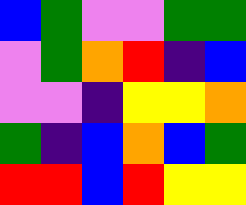[["blue", "green", "violet", "violet", "green", "green"], ["violet", "green", "orange", "red", "indigo", "blue"], ["violet", "violet", "indigo", "yellow", "yellow", "orange"], ["green", "indigo", "blue", "orange", "blue", "green"], ["red", "red", "blue", "red", "yellow", "yellow"]]